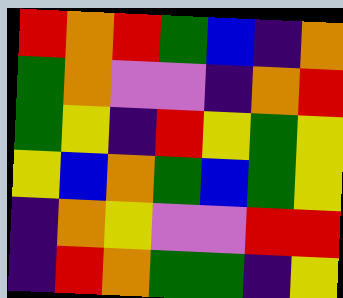[["red", "orange", "red", "green", "blue", "indigo", "orange"], ["green", "orange", "violet", "violet", "indigo", "orange", "red"], ["green", "yellow", "indigo", "red", "yellow", "green", "yellow"], ["yellow", "blue", "orange", "green", "blue", "green", "yellow"], ["indigo", "orange", "yellow", "violet", "violet", "red", "red"], ["indigo", "red", "orange", "green", "green", "indigo", "yellow"]]